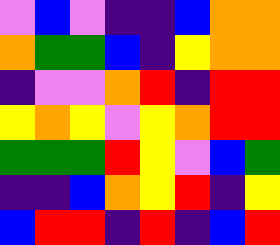[["violet", "blue", "violet", "indigo", "indigo", "blue", "orange", "orange"], ["orange", "green", "green", "blue", "indigo", "yellow", "orange", "orange"], ["indigo", "violet", "violet", "orange", "red", "indigo", "red", "red"], ["yellow", "orange", "yellow", "violet", "yellow", "orange", "red", "red"], ["green", "green", "green", "red", "yellow", "violet", "blue", "green"], ["indigo", "indigo", "blue", "orange", "yellow", "red", "indigo", "yellow"], ["blue", "red", "red", "indigo", "red", "indigo", "blue", "red"]]